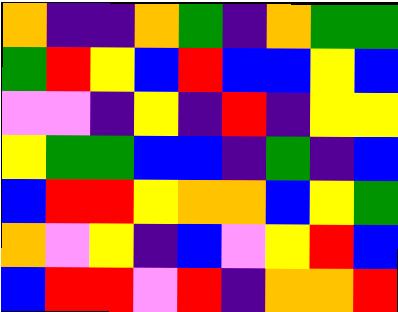[["orange", "indigo", "indigo", "orange", "green", "indigo", "orange", "green", "green"], ["green", "red", "yellow", "blue", "red", "blue", "blue", "yellow", "blue"], ["violet", "violet", "indigo", "yellow", "indigo", "red", "indigo", "yellow", "yellow"], ["yellow", "green", "green", "blue", "blue", "indigo", "green", "indigo", "blue"], ["blue", "red", "red", "yellow", "orange", "orange", "blue", "yellow", "green"], ["orange", "violet", "yellow", "indigo", "blue", "violet", "yellow", "red", "blue"], ["blue", "red", "red", "violet", "red", "indigo", "orange", "orange", "red"]]